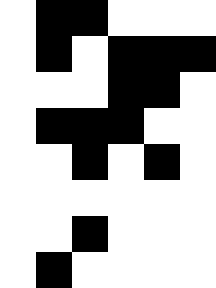[["white", "black", "black", "white", "white", "white"], ["white", "black", "white", "black", "black", "black"], ["white", "white", "white", "black", "black", "white"], ["white", "black", "black", "black", "white", "white"], ["white", "white", "black", "white", "black", "white"], ["white", "white", "white", "white", "white", "white"], ["white", "white", "black", "white", "white", "white"], ["white", "black", "white", "white", "white", "white"]]